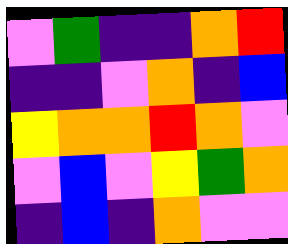[["violet", "green", "indigo", "indigo", "orange", "red"], ["indigo", "indigo", "violet", "orange", "indigo", "blue"], ["yellow", "orange", "orange", "red", "orange", "violet"], ["violet", "blue", "violet", "yellow", "green", "orange"], ["indigo", "blue", "indigo", "orange", "violet", "violet"]]